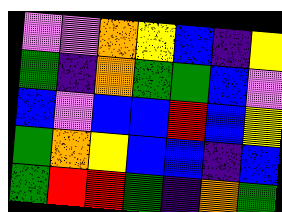[["violet", "violet", "orange", "yellow", "blue", "indigo", "yellow"], ["green", "indigo", "orange", "green", "green", "blue", "violet"], ["blue", "violet", "blue", "blue", "red", "blue", "yellow"], ["green", "orange", "yellow", "blue", "blue", "indigo", "blue"], ["green", "red", "red", "green", "indigo", "orange", "green"]]